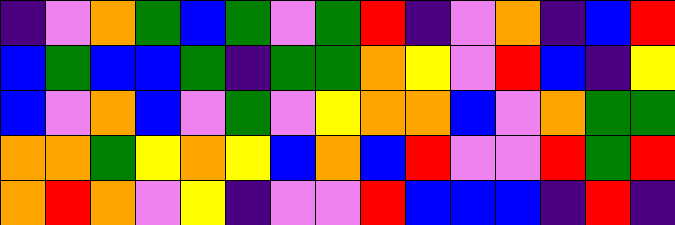[["indigo", "violet", "orange", "green", "blue", "green", "violet", "green", "red", "indigo", "violet", "orange", "indigo", "blue", "red"], ["blue", "green", "blue", "blue", "green", "indigo", "green", "green", "orange", "yellow", "violet", "red", "blue", "indigo", "yellow"], ["blue", "violet", "orange", "blue", "violet", "green", "violet", "yellow", "orange", "orange", "blue", "violet", "orange", "green", "green"], ["orange", "orange", "green", "yellow", "orange", "yellow", "blue", "orange", "blue", "red", "violet", "violet", "red", "green", "red"], ["orange", "red", "orange", "violet", "yellow", "indigo", "violet", "violet", "red", "blue", "blue", "blue", "indigo", "red", "indigo"]]